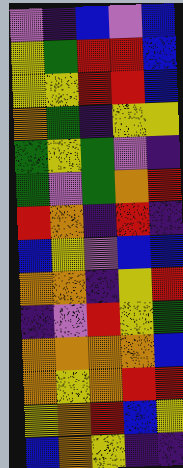[["violet", "indigo", "blue", "violet", "blue"], ["yellow", "green", "red", "red", "blue"], ["yellow", "yellow", "red", "red", "blue"], ["orange", "green", "indigo", "yellow", "yellow"], ["green", "yellow", "green", "violet", "indigo"], ["green", "violet", "green", "orange", "red"], ["red", "orange", "indigo", "red", "indigo"], ["blue", "yellow", "violet", "blue", "blue"], ["orange", "orange", "indigo", "yellow", "red"], ["indigo", "violet", "red", "yellow", "green"], ["orange", "orange", "orange", "orange", "blue"], ["orange", "yellow", "orange", "red", "red"], ["yellow", "orange", "red", "blue", "yellow"], ["blue", "orange", "yellow", "indigo", "indigo"]]